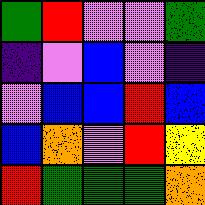[["green", "red", "violet", "violet", "green"], ["indigo", "violet", "blue", "violet", "indigo"], ["violet", "blue", "blue", "red", "blue"], ["blue", "orange", "violet", "red", "yellow"], ["red", "green", "green", "green", "orange"]]